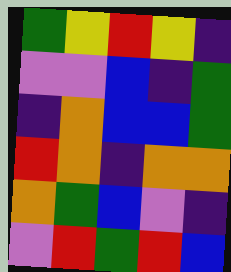[["green", "yellow", "red", "yellow", "indigo"], ["violet", "violet", "blue", "indigo", "green"], ["indigo", "orange", "blue", "blue", "green"], ["red", "orange", "indigo", "orange", "orange"], ["orange", "green", "blue", "violet", "indigo"], ["violet", "red", "green", "red", "blue"]]